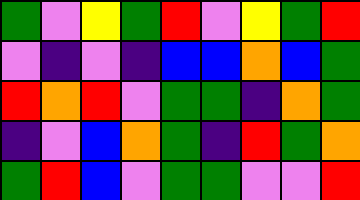[["green", "violet", "yellow", "green", "red", "violet", "yellow", "green", "red"], ["violet", "indigo", "violet", "indigo", "blue", "blue", "orange", "blue", "green"], ["red", "orange", "red", "violet", "green", "green", "indigo", "orange", "green"], ["indigo", "violet", "blue", "orange", "green", "indigo", "red", "green", "orange"], ["green", "red", "blue", "violet", "green", "green", "violet", "violet", "red"]]